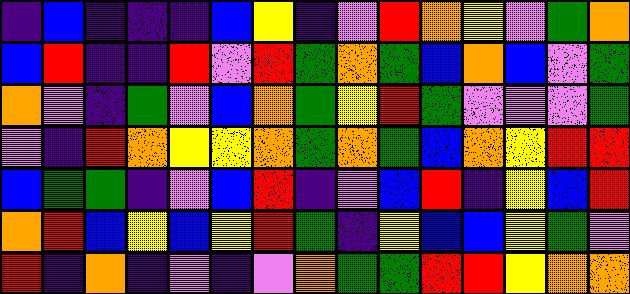[["indigo", "blue", "indigo", "indigo", "indigo", "blue", "yellow", "indigo", "violet", "red", "orange", "yellow", "violet", "green", "orange"], ["blue", "red", "indigo", "indigo", "red", "violet", "red", "green", "orange", "green", "blue", "orange", "blue", "violet", "green"], ["orange", "violet", "indigo", "green", "violet", "blue", "orange", "green", "yellow", "red", "green", "violet", "violet", "violet", "green"], ["violet", "indigo", "red", "orange", "yellow", "yellow", "orange", "green", "orange", "green", "blue", "orange", "yellow", "red", "red"], ["blue", "green", "green", "indigo", "violet", "blue", "red", "indigo", "violet", "blue", "red", "indigo", "yellow", "blue", "red"], ["orange", "red", "blue", "yellow", "blue", "yellow", "red", "green", "indigo", "yellow", "blue", "blue", "yellow", "green", "violet"], ["red", "indigo", "orange", "indigo", "violet", "indigo", "violet", "orange", "green", "green", "red", "red", "yellow", "orange", "orange"]]